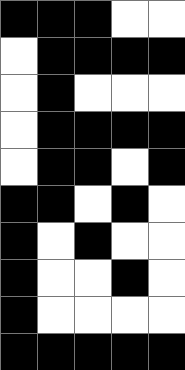[["black", "black", "black", "white", "white"], ["white", "black", "black", "black", "black"], ["white", "black", "white", "white", "white"], ["white", "black", "black", "black", "black"], ["white", "black", "black", "white", "black"], ["black", "black", "white", "black", "white"], ["black", "white", "black", "white", "white"], ["black", "white", "white", "black", "white"], ["black", "white", "white", "white", "white"], ["black", "black", "black", "black", "black"]]